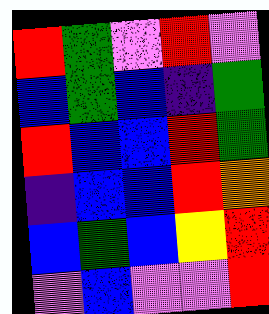[["red", "green", "violet", "red", "violet"], ["blue", "green", "blue", "indigo", "green"], ["red", "blue", "blue", "red", "green"], ["indigo", "blue", "blue", "red", "orange"], ["blue", "green", "blue", "yellow", "red"], ["violet", "blue", "violet", "violet", "red"]]